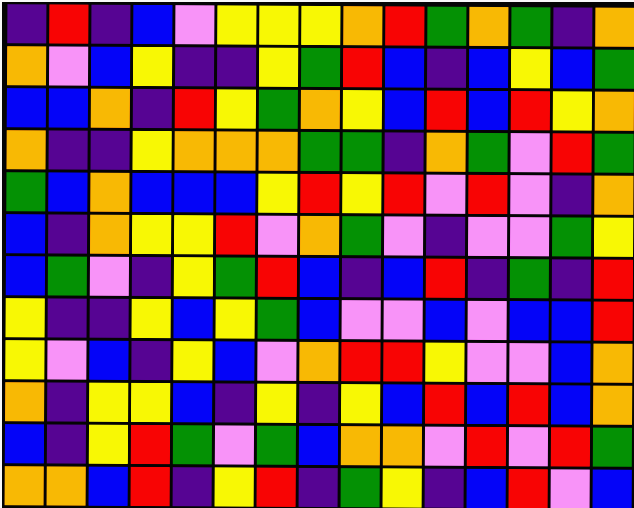[["indigo", "red", "indigo", "blue", "violet", "yellow", "yellow", "yellow", "orange", "red", "green", "orange", "green", "indigo", "orange"], ["orange", "violet", "blue", "yellow", "indigo", "indigo", "yellow", "green", "red", "blue", "indigo", "blue", "yellow", "blue", "green"], ["blue", "blue", "orange", "indigo", "red", "yellow", "green", "orange", "yellow", "blue", "red", "blue", "red", "yellow", "orange"], ["orange", "indigo", "indigo", "yellow", "orange", "orange", "orange", "green", "green", "indigo", "orange", "green", "violet", "red", "green"], ["green", "blue", "orange", "blue", "blue", "blue", "yellow", "red", "yellow", "red", "violet", "red", "violet", "indigo", "orange"], ["blue", "indigo", "orange", "yellow", "yellow", "red", "violet", "orange", "green", "violet", "indigo", "violet", "violet", "green", "yellow"], ["blue", "green", "violet", "indigo", "yellow", "green", "red", "blue", "indigo", "blue", "red", "indigo", "green", "indigo", "red"], ["yellow", "indigo", "indigo", "yellow", "blue", "yellow", "green", "blue", "violet", "violet", "blue", "violet", "blue", "blue", "red"], ["yellow", "violet", "blue", "indigo", "yellow", "blue", "violet", "orange", "red", "red", "yellow", "violet", "violet", "blue", "orange"], ["orange", "indigo", "yellow", "yellow", "blue", "indigo", "yellow", "indigo", "yellow", "blue", "red", "blue", "red", "blue", "orange"], ["blue", "indigo", "yellow", "red", "green", "violet", "green", "blue", "orange", "orange", "violet", "red", "violet", "red", "green"], ["orange", "orange", "blue", "red", "indigo", "yellow", "red", "indigo", "green", "yellow", "indigo", "blue", "red", "violet", "blue"]]